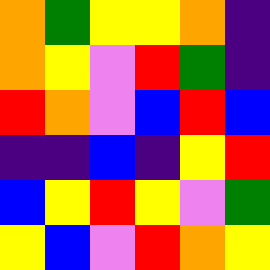[["orange", "green", "yellow", "yellow", "orange", "indigo"], ["orange", "yellow", "violet", "red", "green", "indigo"], ["red", "orange", "violet", "blue", "red", "blue"], ["indigo", "indigo", "blue", "indigo", "yellow", "red"], ["blue", "yellow", "red", "yellow", "violet", "green"], ["yellow", "blue", "violet", "red", "orange", "yellow"]]